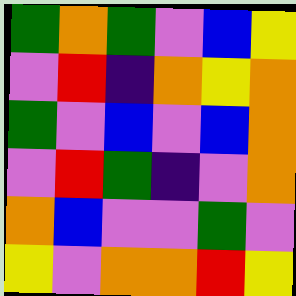[["green", "orange", "green", "violet", "blue", "yellow"], ["violet", "red", "indigo", "orange", "yellow", "orange"], ["green", "violet", "blue", "violet", "blue", "orange"], ["violet", "red", "green", "indigo", "violet", "orange"], ["orange", "blue", "violet", "violet", "green", "violet"], ["yellow", "violet", "orange", "orange", "red", "yellow"]]